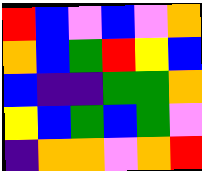[["red", "blue", "violet", "blue", "violet", "orange"], ["orange", "blue", "green", "red", "yellow", "blue"], ["blue", "indigo", "indigo", "green", "green", "orange"], ["yellow", "blue", "green", "blue", "green", "violet"], ["indigo", "orange", "orange", "violet", "orange", "red"]]